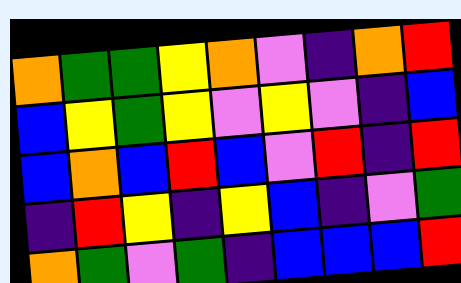[["orange", "green", "green", "yellow", "orange", "violet", "indigo", "orange", "red"], ["blue", "yellow", "green", "yellow", "violet", "yellow", "violet", "indigo", "blue"], ["blue", "orange", "blue", "red", "blue", "violet", "red", "indigo", "red"], ["indigo", "red", "yellow", "indigo", "yellow", "blue", "indigo", "violet", "green"], ["orange", "green", "violet", "green", "indigo", "blue", "blue", "blue", "red"]]